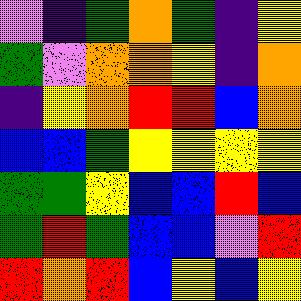[["violet", "indigo", "green", "orange", "green", "indigo", "yellow"], ["green", "violet", "orange", "orange", "yellow", "indigo", "orange"], ["indigo", "yellow", "orange", "red", "red", "blue", "orange"], ["blue", "blue", "green", "yellow", "yellow", "yellow", "yellow"], ["green", "green", "yellow", "blue", "blue", "red", "blue"], ["green", "red", "green", "blue", "blue", "violet", "red"], ["red", "orange", "red", "blue", "yellow", "blue", "yellow"]]